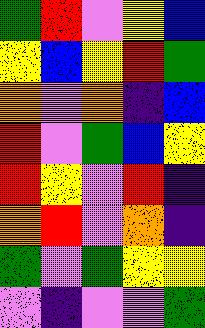[["green", "red", "violet", "yellow", "blue"], ["yellow", "blue", "yellow", "red", "green"], ["orange", "violet", "orange", "indigo", "blue"], ["red", "violet", "green", "blue", "yellow"], ["red", "yellow", "violet", "red", "indigo"], ["orange", "red", "violet", "orange", "indigo"], ["green", "violet", "green", "yellow", "yellow"], ["violet", "indigo", "violet", "violet", "green"]]